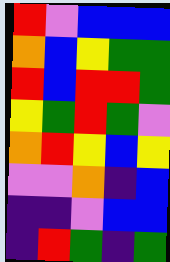[["red", "violet", "blue", "blue", "blue"], ["orange", "blue", "yellow", "green", "green"], ["red", "blue", "red", "red", "green"], ["yellow", "green", "red", "green", "violet"], ["orange", "red", "yellow", "blue", "yellow"], ["violet", "violet", "orange", "indigo", "blue"], ["indigo", "indigo", "violet", "blue", "blue"], ["indigo", "red", "green", "indigo", "green"]]